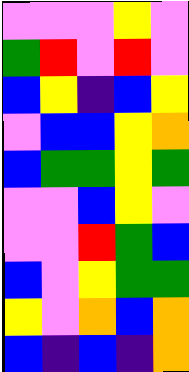[["violet", "violet", "violet", "yellow", "violet"], ["green", "red", "violet", "red", "violet"], ["blue", "yellow", "indigo", "blue", "yellow"], ["violet", "blue", "blue", "yellow", "orange"], ["blue", "green", "green", "yellow", "green"], ["violet", "violet", "blue", "yellow", "violet"], ["violet", "violet", "red", "green", "blue"], ["blue", "violet", "yellow", "green", "green"], ["yellow", "violet", "orange", "blue", "orange"], ["blue", "indigo", "blue", "indigo", "orange"]]